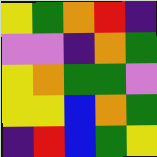[["yellow", "green", "orange", "red", "indigo"], ["violet", "violet", "indigo", "orange", "green"], ["yellow", "orange", "green", "green", "violet"], ["yellow", "yellow", "blue", "orange", "green"], ["indigo", "red", "blue", "green", "yellow"]]